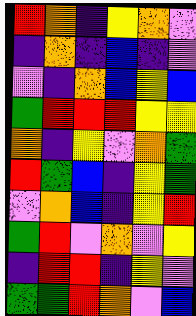[["red", "orange", "indigo", "yellow", "orange", "violet"], ["indigo", "orange", "indigo", "blue", "indigo", "violet"], ["violet", "indigo", "orange", "blue", "yellow", "blue"], ["green", "red", "red", "red", "yellow", "yellow"], ["orange", "indigo", "yellow", "violet", "orange", "green"], ["red", "green", "blue", "indigo", "yellow", "green"], ["violet", "orange", "blue", "indigo", "yellow", "red"], ["green", "red", "violet", "orange", "violet", "yellow"], ["indigo", "red", "red", "indigo", "yellow", "violet"], ["green", "green", "red", "orange", "violet", "blue"]]